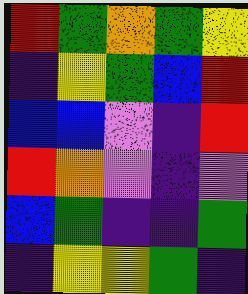[["red", "green", "orange", "green", "yellow"], ["indigo", "yellow", "green", "blue", "red"], ["blue", "blue", "violet", "indigo", "red"], ["red", "orange", "violet", "indigo", "violet"], ["blue", "green", "indigo", "indigo", "green"], ["indigo", "yellow", "yellow", "green", "indigo"]]